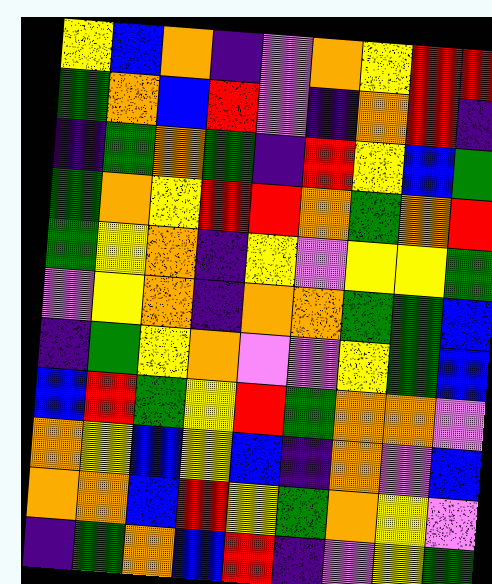[["yellow", "blue", "orange", "indigo", "violet", "orange", "yellow", "red", "red"], ["green", "orange", "blue", "red", "violet", "indigo", "orange", "red", "indigo"], ["indigo", "green", "orange", "green", "indigo", "red", "yellow", "blue", "green"], ["green", "orange", "yellow", "red", "red", "orange", "green", "orange", "red"], ["green", "yellow", "orange", "indigo", "yellow", "violet", "yellow", "yellow", "green"], ["violet", "yellow", "orange", "indigo", "orange", "orange", "green", "green", "blue"], ["indigo", "green", "yellow", "orange", "violet", "violet", "yellow", "green", "blue"], ["blue", "red", "green", "yellow", "red", "green", "orange", "orange", "violet"], ["orange", "yellow", "blue", "yellow", "blue", "indigo", "orange", "violet", "blue"], ["orange", "orange", "blue", "red", "yellow", "green", "orange", "yellow", "violet"], ["indigo", "green", "orange", "blue", "red", "indigo", "violet", "yellow", "green"]]